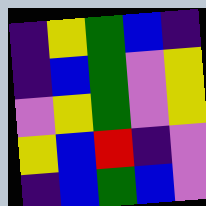[["indigo", "yellow", "green", "blue", "indigo"], ["indigo", "blue", "green", "violet", "yellow"], ["violet", "yellow", "green", "violet", "yellow"], ["yellow", "blue", "red", "indigo", "violet"], ["indigo", "blue", "green", "blue", "violet"]]